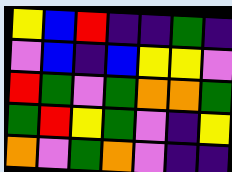[["yellow", "blue", "red", "indigo", "indigo", "green", "indigo"], ["violet", "blue", "indigo", "blue", "yellow", "yellow", "violet"], ["red", "green", "violet", "green", "orange", "orange", "green"], ["green", "red", "yellow", "green", "violet", "indigo", "yellow"], ["orange", "violet", "green", "orange", "violet", "indigo", "indigo"]]